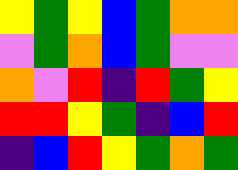[["yellow", "green", "yellow", "blue", "green", "orange", "orange"], ["violet", "green", "orange", "blue", "green", "violet", "violet"], ["orange", "violet", "red", "indigo", "red", "green", "yellow"], ["red", "red", "yellow", "green", "indigo", "blue", "red"], ["indigo", "blue", "red", "yellow", "green", "orange", "green"]]